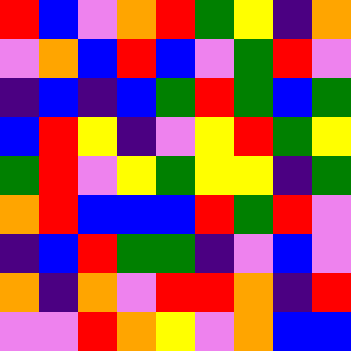[["red", "blue", "violet", "orange", "red", "green", "yellow", "indigo", "orange"], ["violet", "orange", "blue", "red", "blue", "violet", "green", "red", "violet"], ["indigo", "blue", "indigo", "blue", "green", "red", "green", "blue", "green"], ["blue", "red", "yellow", "indigo", "violet", "yellow", "red", "green", "yellow"], ["green", "red", "violet", "yellow", "green", "yellow", "yellow", "indigo", "green"], ["orange", "red", "blue", "blue", "blue", "red", "green", "red", "violet"], ["indigo", "blue", "red", "green", "green", "indigo", "violet", "blue", "violet"], ["orange", "indigo", "orange", "violet", "red", "red", "orange", "indigo", "red"], ["violet", "violet", "red", "orange", "yellow", "violet", "orange", "blue", "blue"]]